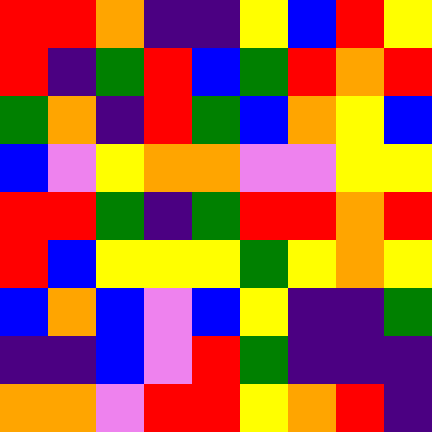[["red", "red", "orange", "indigo", "indigo", "yellow", "blue", "red", "yellow"], ["red", "indigo", "green", "red", "blue", "green", "red", "orange", "red"], ["green", "orange", "indigo", "red", "green", "blue", "orange", "yellow", "blue"], ["blue", "violet", "yellow", "orange", "orange", "violet", "violet", "yellow", "yellow"], ["red", "red", "green", "indigo", "green", "red", "red", "orange", "red"], ["red", "blue", "yellow", "yellow", "yellow", "green", "yellow", "orange", "yellow"], ["blue", "orange", "blue", "violet", "blue", "yellow", "indigo", "indigo", "green"], ["indigo", "indigo", "blue", "violet", "red", "green", "indigo", "indigo", "indigo"], ["orange", "orange", "violet", "red", "red", "yellow", "orange", "red", "indigo"]]